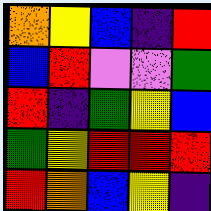[["orange", "yellow", "blue", "indigo", "red"], ["blue", "red", "violet", "violet", "green"], ["red", "indigo", "green", "yellow", "blue"], ["green", "yellow", "red", "red", "red"], ["red", "orange", "blue", "yellow", "indigo"]]